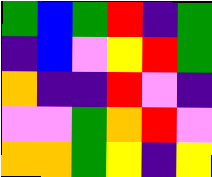[["green", "blue", "green", "red", "indigo", "green"], ["indigo", "blue", "violet", "yellow", "red", "green"], ["orange", "indigo", "indigo", "red", "violet", "indigo"], ["violet", "violet", "green", "orange", "red", "violet"], ["orange", "orange", "green", "yellow", "indigo", "yellow"]]